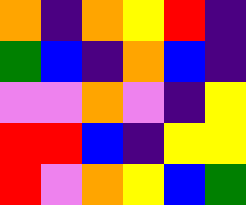[["orange", "indigo", "orange", "yellow", "red", "indigo"], ["green", "blue", "indigo", "orange", "blue", "indigo"], ["violet", "violet", "orange", "violet", "indigo", "yellow"], ["red", "red", "blue", "indigo", "yellow", "yellow"], ["red", "violet", "orange", "yellow", "blue", "green"]]